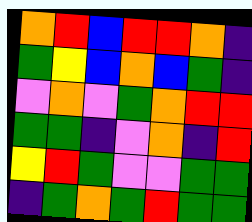[["orange", "red", "blue", "red", "red", "orange", "indigo"], ["green", "yellow", "blue", "orange", "blue", "green", "indigo"], ["violet", "orange", "violet", "green", "orange", "red", "red"], ["green", "green", "indigo", "violet", "orange", "indigo", "red"], ["yellow", "red", "green", "violet", "violet", "green", "green"], ["indigo", "green", "orange", "green", "red", "green", "green"]]